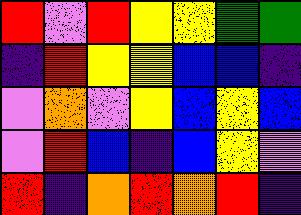[["red", "violet", "red", "yellow", "yellow", "green", "green"], ["indigo", "red", "yellow", "yellow", "blue", "blue", "indigo"], ["violet", "orange", "violet", "yellow", "blue", "yellow", "blue"], ["violet", "red", "blue", "indigo", "blue", "yellow", "violet"], ["red", "indigo", "orange", "red", "orange", "red", "indigo"]]